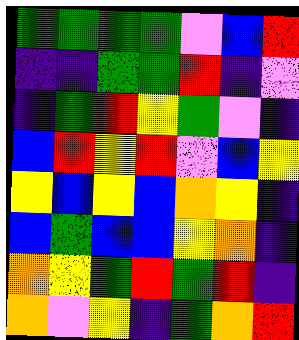[["green", "green", "green", "green", "violet", "blue", "red"], ["indigo", "indigo", "green", "green", "red", "indigo", "violet"], ["indigo", "green", "red", "yellow", "green", "violet", "indigo"], ["blue", "red", "yellow", "red", "violet", "blue", "yellow"], ["yellow", "blue", "yellow", "blue", "orange", "yellow", "indigo"], ["blue", "green", "blue", "blue", "yellow", "orange", "indigo"], ["orange", "yellow", "green", "red", "green", "red", "indigo"], ["orange", "violet", "yellow", "indigo", "green", "orange", "red"]]